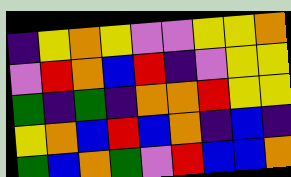[["indigo", "yellow", "orange", "yellow", "violet", "violet", "yellow", "yellow", "orange"], ["violet", "red", "orange", "blue", "red", "indigo", "violet", "yellow", "yellow"], ["green", "indigo", "green", "indigo", "orange", "orange", "red", "yellow", "yellow"], ["yellow", "orange", "blue", "red", "blue", "orange", "indigo", "blue", "indigo"], ["green", "blue", "orange", "green", "violet", "red", "blue", "blue", "orange"]]